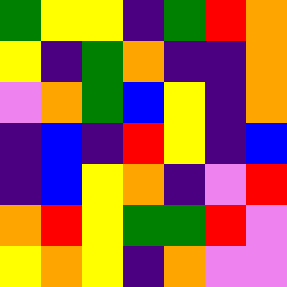[["green", "yellow", "yellow", "indigo", "green", "red", "orange"], ["yellow", "indigo", "green", "orange", "indigo", "indigo", "orange"], ["violet", "orange", "green", "blue", "yellow", "indigo", "orange"], ["indigo", "blue", "indigo", "red", "yellow", "indigo", "blue"], ["indigo", "blue", "yellow", "orange", "indigo", "violet", "red"], ["orange", "red", "yellow", "green", "green", "red", "violet"], ["yellow", "orange", "yellow", "indigo", "orange", "violet", "violet"]]